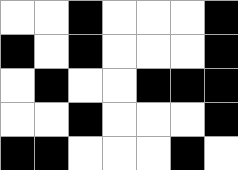[["white", "white", "black", "white", "white", "white", "black"], ["black", "white", "black", "white", "white", "white", "black"], ["white", "black", "white", "white", "black", "black", "black"], ["white", "white", "black", "white", "white", "white", "black"], ["black", "black", "white", "white", "white", "black", "white"]]